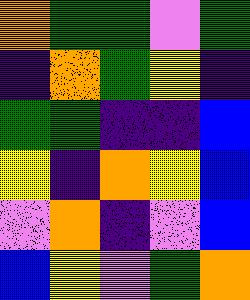[["orange", "green", "green", "violet", "green"], ["indigo", "orange", "green", "yellow", "indigo"], ["green", "green", "indigo", "indigo", "blue"], ["yellow", "indigo", "orange", "yellow", "blue"], ["violet", "orange", "indigo", "violet", "blue"], ["blue", "yellow", "violet", "green", "orange"]]